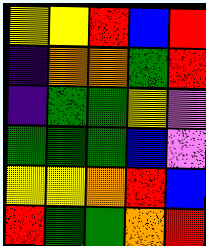[["yellow", "yellow", "red", "blue", "red"], ["indigo", "orange", "orange", "green", "red"], ["indigo", "green", "green", "yellow", "violet"], ["green", "green", "green", "blue", "violet"], ["yellow", "yellow", "orange", "red", "blue"], ["red", "green", "green", "orange", "red"]]